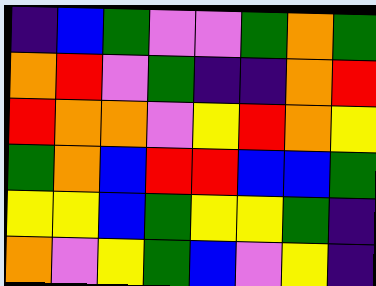[["indigo", "blue", "green", "violet", "violet", "green", "orange", "green"], ["orange", "red", "violet", "green", "indigo", "indigo", "orange", "red"], ["red", "orange", "orange", "violet", "yellow", "red", "orange", "yellow"], ["green", "orange", "blue", "red", "red", "blue", "blue", "green"], ["yellow", "yellow", "blue", "green", "yellow", "yellow", "green", "indigo"], ["orange", "violet", "yellow", "green", "blue", "violet", "yellow", "indigo"]]